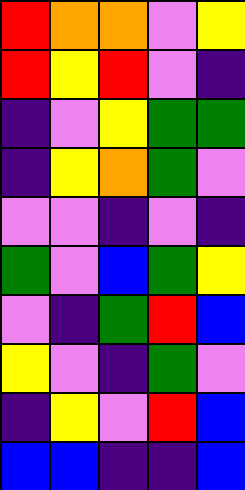[["red", "orange", "orange", "violet", "yellow"], ["red", "yellow", "red", "violet", "indigo"], ["indigo", "violet", "yellow", "green", "green"], ["indigo", "yellow", "orange", "green", "violet"], ["violet", "violet", "indigo", "violet", "indigo"], ["green", "violet", "blue", "green", "yellow"], ["violet", "indigo", "green", "red", "blue"], ["yellow", "violet", "indigo", "green", "violet"], ["indigo", "yellow", "violet", "red", "blue"], ["blue", "blue", "indigo", "indigo", "blue"]]